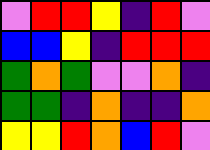[["violet", "red", "red", "yellow", "indigo", "red", "violet"], ["blue", "blue", "yellow", "indigo", "red", "red", "red"], ["green", "orange", "green", "violet", "violet", "orange", "indigo"], ["green", "green", "indigo", "orange", "indigo", "indigo", "orange"], ["yellow", "yellow", "red", "orange", "blue", "red", "violet"]]